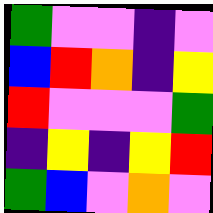[["green", "violet", "violet", "indigo", "violet"], ["blue", "red", "orange", "indigo", "yellow"], ["red", "violet", "violet", "violet", "green"], ["indigo", "yellow", "indigo", "yellow", "red"], ["green", "blue", "violet", "orange", "violet"]]